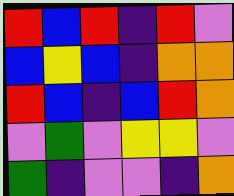[["red", "blue", "red", "indigo", "red", "violet"], ["blue", "yellow", "blue", "indigo", "orange", "orange"], ["red", "blue", "indigo", "blue", "red", "orange"], ["violet", "green", "violet", "yellow", "yellow", "violet"], ["green", "indigo", "violet", "violet", "indigo", "orange"]]